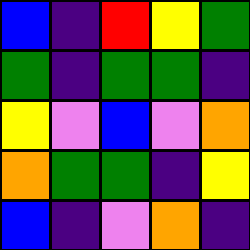[["blue", "indigo", "red", "yellow", "green"], ["green", "indigo", "green", "green", "indigo"], ["yellow", "violet", "blue", "violet", "orange"], ["orange", "green", "green", "indigo", "yellow"], ["blue", "indigo", "violet", "orange", "indigo"]]